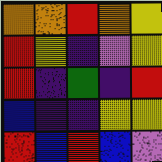[["orange", "orange", "red", "orange", "yellow"], ["red", "yellow", "indigo", "violet", "yellow"], ["red", "indigo", "green", "indigo", "red"], ["blue", "indigo", "indigo", "yellow", "yellow"], ["red", "blue", "red", "blue", "violet"]]